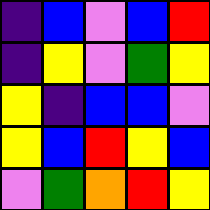[["indigo", "blue", "violet", "blue", "red"], ["indigo", "yellow", "violet", "green", "yellow"], ["yellow", "indigo", "blue", "blue", "violet"], ["yellow", "blue", "red", "yellow", "blue"], ["violet", "green", "orange", "red", "yellow"]]